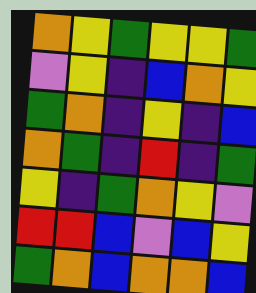[["orange", "yellow", "green", "yellow", "yellow", "green"], ["violet", "yellow", "indigo", "blue", "orange", "yellow"], ["green", "orange", "indigo", "yellow", "indigo", "blue"], ["orange", "green", "indigo", "red", "indigo", "green"], ["yellow", "indigo", "green", "orange", "yellow", "violet"], ["red", "red", "blue", "violet", "blue", "yellow"], ["green", "orange", "blue", "orange", "orange", "blue"]]